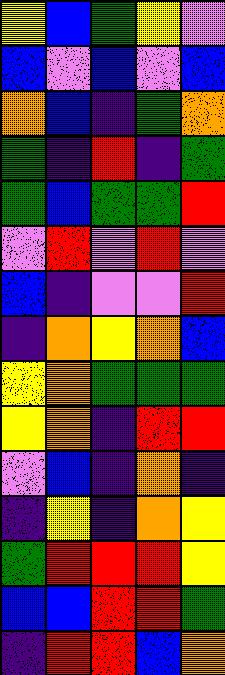[["yellow", "blue", "green", "yellow", "violet"], ["blue", "violet", "blue", "violet", "blue"], ["orange", "blue", "indigo", "green", "orange"], ["green", "indigo", "red", "indigo", "green"], ["green", "blue", "green", "green", "red"], ["violet", "red", "violet", "red", "violet"], ["blue", "indigo", "violet", "violet", "red"], ["indigo", "orange", "yellow", "orange", "blue"], ["yellow", "orange", "green", "green", "green"], ["yellow", "orange", "indigo", "red", "red"], ["violet", "blue", "indigo", "orange", "indigo"], ["indigo", "yellow", "indigo", "orange", "yellow"], ["green", "red", "red", "red", "yellow"], ["blue", "blue", "red", "red", "green"], ["indigo", "red", "red", "blue", "orange"]]